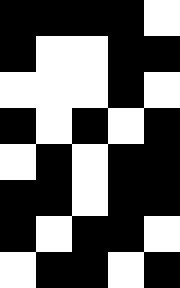[["black", "black", "black", "black", "white"], ["black", "white", "white", "black", "black"], ["white", "white", "white", "black", "white"], ["black", "white", "black", "white", "black"], ["white", "black", "white", "black", "black"], ["black", "black", "white", "black", "black"], ["black", "white", "black", "black", "white"], ["white", "black", "black", "white", "black"]]